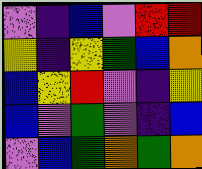[["violet", "indigo", "blue", "violet", "red", "red"], ["yellow", "indigo", "yellow", "green", "blue", "orange"], ["blue", "yellow", "red", "violet", "indigo", "yellow"], ["blue", "violet", "green", "violet", "indigo", "blue"], ["violet", "blue", "green", "orange", "green", "orange"]]